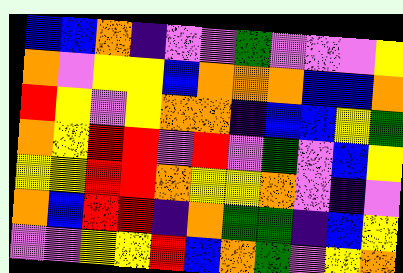[["blue", "blue", "orange", "indigo", "violet", "violet", "green", "violet", "violet", "violet", "yellow"], ["orange", "violet", "yellow", "yellow", "blue", "orange", "orange", "orange", "blue", "blue", "orange"], ["red", "yellow", "violet", "yellow", "orange", "orange", "indigo", "blue", "blue", "yellow", "green"], ["orange", "yellow", "red", "red", "violet", "red", "violet", "green", "violet", "blue", "yellow"], ["yellow", "yellow", "red", "red", "orange", "yellow", "yellow", "orange", "violet", "indigo", "violet"], ["orange", "blue", "red", "red", "indigo", "orange", "green", "green", "indigo", "blue", "yellow"], ["violet", "violet", "yellow", "yellow", "red", "blue", "orange", "green", "violet", "yellow", "orange"]]